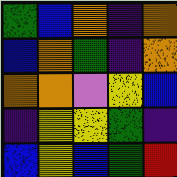[["green", "blue", "orange", "indigo", "orange"], ["blue", "orange", "green", "indigo", "orange"], ["orange", "orange", "violet", "yellow", "blue"], ["indigo", "yellow", "yellow", "green", "indigo"], ["blue", "yellow", "blue", "green", "red"]]